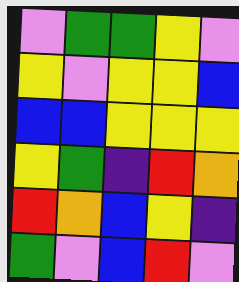[["violet", "green", "green", "yellow", "violet"], ["yellow", "violet", "yellow", "yellow", "blue"], ["blue", "blue", "yellow", "yellow", "yellow"], ["yellow", "green", "indigo", "red", "orange"], ["red", "orange", "blue", "yellow", "indigo"], ["green", "violet", "blue", "red", "violet"]]